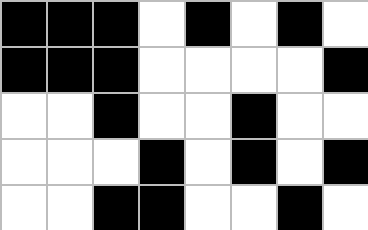[["black", "black", "black", "white", "black", "white", "black", "white"], ["black", "black", "black", "white", "white", "white", "white", "black"], ["white", "white", "black", "white", "white", "black", "white", "white"], ["white", "white", "white", "black", "white", "black", "white", "black"], ["white", "white", "black", "black", "white", "white", "black", "white"]]